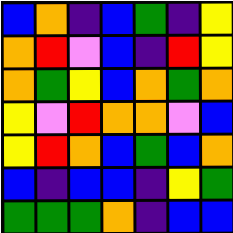[["blue", "orange", "indigo", "blue", "green", "indigo", "yellow"], ["orange", "red", "violet", "blue", "indigo", "red", "yellow"], ["orange", "green", "yellow", "blue", "orange", "green", "orange"], ["yellow", "violet", "red", "orange", "orange", "violet", "blue"], ["yellow", "red", "orange", "blue", "green", "blue", "orange"], ["blue", "indigo", "blue", "blue", "indigo", "yellow", "green"], ["green", "green", "green", "orange", "indigo", "blue", "blue"]]